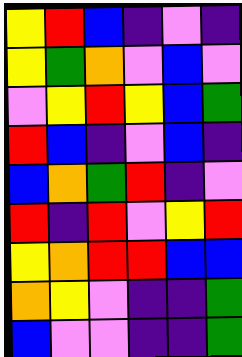[["yellow", "red", "blue", "indigo", "violet", "indigo"], ["yellow", "green", "orange", "violet", "blue", "violet"], ["violet", "yellow", "red", "yellow", "blue", "green"], ["red", "blue", "indigo", "violet", "blue", "indigo"], ["blue", "orange", "green", "red", "indigo", "violet"], ["red", "indigo", "red", "violet", "yellow", "red"], ["yellow", "orange", "red", "red", "blue", "blue"], ["orange", "yellow", "violet", "indigo", "indigo", "green"], ["blue", "violet", "violet", "indigo", "indigo", "green"]]